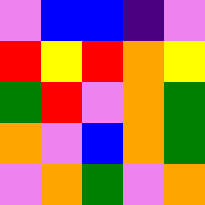[["violet", "blue", "blue", "indigo", "violet"], ["red", "yellow", "red", "orange", "yellow"], ["green", "red", "violet", "orange", "green"], ["orange", "violet", "blue", "orange", "green"], ["violet", "orange", "green", "violet", "orange"]]